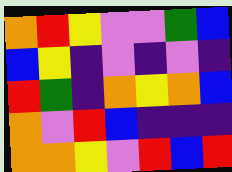[["orange", "red", "yellow", "violet", "violet", "green", "blue"], ["blue", "yellow", "indigo", "violet", "indigo", "violet", "indigo"], ["red", "green", "indigo", "orange", "yellow", "orange", "blue"], ["orange", "violet", "red", "blue", "indigo", "indigo", "indigo"], ["orange", "orange", "yellow", "violet", "red", "blue", "red"]]